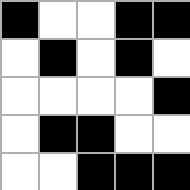[["black", "white", "white", "black", "black"], ["white", "black", "white", "black", "white"], ["white", "white", "white", "white", "black"], ["white", "black", "black", "white", "white"], ["white", "white", "black", "black", "black"]]